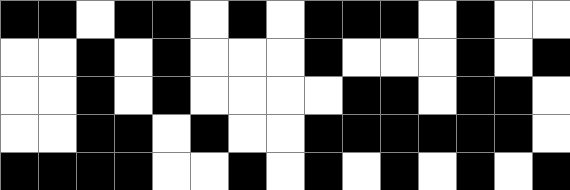[["black", "black", "white", "black", "black", "white", "black", "white", "black", "black", "black", "white", "black", "white", "white"], ["white", "white", "black", "white", "black", "white", "white", "white", "black", "white", "white", "white", "black", "white", "black"], ["white", "white", "black", "white", "black", "white", "white", "white", "white", "black", "black", "white", "black", "black", "white"], ["white", "white", "black", "black", "white", "black", "white", "white", "black", "black", "black", "black", "black", "black", "white"], ["black", "black", "black", "black", "white", "white", "black", "white", "black", "white", "black", "white", "black", "white", "black"]]